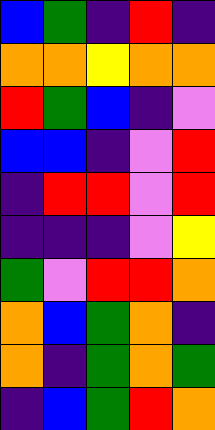[["blue", "green", "indigo", "red", "indigo"], ["orange", "orange", "yellow", "orange", "orange"], ["red", "green", "blue", "indigo", "violet"], ["blue", "blue", "indigo", "violet", "red"], ["indigo", "red", "red", "violet", "red"], ["indigo", "indigo", "indigo", "violet", "yellow"], ["green", "violet", "red", "red", "orange"], ["orange", "blue", "green", "orange", "indigo"], ["orange", "indigo", "green", "orange", "green"], ["indigo", "blue", "green", "red", "orange"]]